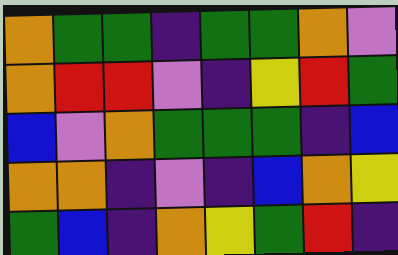[["orange", "green", "green", "indigo", "green", "green", "orange", "violet"], ["orange", "red", "red", "violet", "indigo", "yellow", "red", "green"], ["blue", "violet", "orange", "green", "green", "green", "indigo", "blue"], ["orange", "orange", "indigo", "violet", "indigo", "blue", "orange", "yellow"], ["green", "blue", "indigo", "orange", "yellow", "green", "red", "indigo"]]